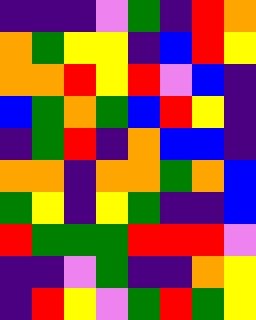[["indigo", "indigo", "indigo", "violet", "green", "indigo", "red", "orange"], ["orange", "green", "yellow", "yellow", "indigo", "blue", "red", "yellow"], ["orange", "orange", "red", "yellow", "red", "violet", "blue", "indigo"], ["blue", "green", "orange", "green", "blue", "red", "yellow", "indigo"], ["indigo", "green", "red", "indigo", "orange", "blue", "blue", "indigo"], ["orange", "orange", "indigo", "orange", "orange", "green", "orange", "blue"], ["green", "yellow", "indigo", "yellow", "green", "indigo", "indigo", "blue"], ["red", "green", "green", "green", "red", "red", "red", "violet"], ["indigo", "indigo", "violet", "green", "indigo", "indigo", "orange", "yellow"], ["indigo", "red", "yellow", "violet", "green", "red", "green", "yellow"]]